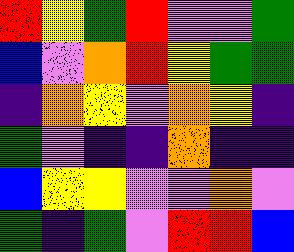[["red", "yellow", "green", "red", "violet", "violet", "green"], ["blue", "violet", "orange", "red", "yellow", "green", "green"], ["indigo", "orange", "yellow", "violet", "orange", "yellow", "indigo"], ["green", "violet", "indigo", "indigo", "orange", "indigo", "indigo"], ["blue", "yellow", "yellow", "violet", "violet", "orange", "violet"], ["green", "indigo", "green", "violet", "red", "red", "blue"]]